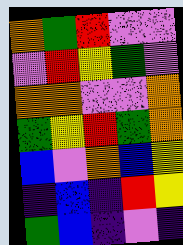[["orange", "green", "red", "violet", "violet"], ["violet", "red", "yellow", "green", "violet"], ["orange", "orange", "violet", "violet", "orange"], ["green", "yellow", "red", "green", "orange"], ["blue", "violet", "orange", "blue", "yellow"], ["indigo", "blue", "indigo", "red", "yellow"], ["green", "blue", "indigo", "violet", "indigo"]]